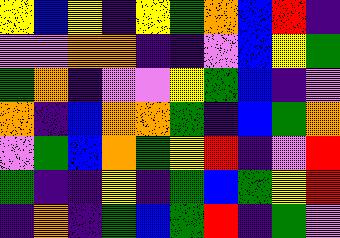[["yellow", "blue", "yellow", "indigo", "yellow", "green", "orange", "blue", "red", "indigo"], ["violet", "violet", "orange", "orange", "indigo", "indigo", "violet", "blue", "yellow", "green"], ["green", "orange", "indigo", "violet", "violet", "yellow", "green", "blue", "indigo", "violet"], ["orange", "indigo", "blue", "orange", "orange", "green", "indigo", "blue", "green", "orange"], ["violet", "green", "blue", "orange", "green", "yellow", "red", "indigo", "violet", "red"], ["green", "indigo", "indigo", "yellow", "indigo", "green", "blue", "green", "yellow", "red"], ["indigo", "orange", "indigo", "green", "blue", "green", "red", "indigo", "green", "violet"]]